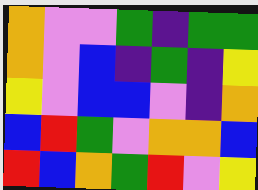[["orange", "violet", "violet", "green", "indigo", "green", "green"], ["orange", "violet", "blue", "indigo", "green", "indigo", "yellow"], ["yellow", "violet", "blue", "blue", "violet", "indigo", "orange"], ["blue", "red", "green", "violet", "orange", "orange", "blue"], ["red", "blue", "orange", "green", "red", "violet", "yellow"]]